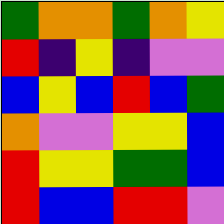[["green", "orange", "orange", "green", "orange", "yellow"], ["red", "indigo", "yellow", "indigo", "violet", "violet"], ["blue", "yellow", "blue", "red", "blue", "green"], ["orange", "violet", "violet", "yellow", "yellow", "blue"], ["red", "yellow", "yellow", "green", "green", "blue"], ["red", "blue", "blue", "red", "red", "violet"]]